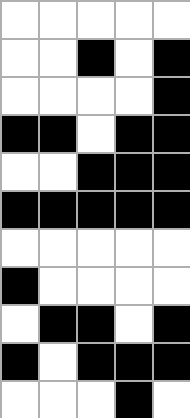[["white", "white", "white", "white", "white"], ["white", "white", "black", "white", "black"], ["white", "white", "white", "white", "black"], ["black", "black", "white", "black", "black"], ["white", "white", "black", "black", "black"], ["black", "black", "black", "black", "black"], ["white", "white", "white", "white", "white"], ["black", "white", "white", "white", "white"], ["white", "black", "black", "white", "black"], ["black", "white", "black", "black", "black"], ["white", "white", "white", "black", "white"]]